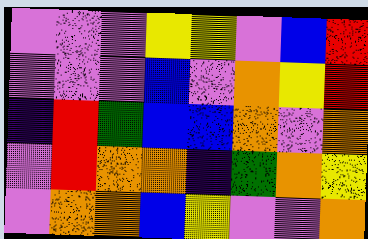[["violet", "violet", "violet", "yellow", "yellow", "violet", "blue", "red"], ["violet", "violet", "violet", "blue", "violet", "orange", "yellow", "red"], ["indigo", "red", "green", "blue", "blue", "orange", "violet", "orange"], ["violet", "red", "orange", "orange", "indigo", "green", "orange", "yellow"], ["violet", "orange", "orange", "blue", "yellow", "violet", "violet", "orange"]]